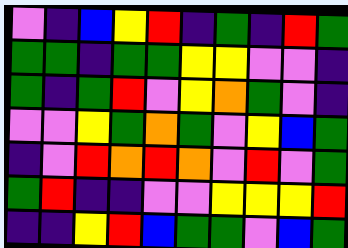[["violet", "indigo", "blue", "yellow", "red", "indigo", "green", "indigo", "red", "green"], ["green", "green", "indigo", "green", "green", "yellow", "yellow", "violet", "violet", "indigo"], ["green", "indigo", "green", "red", "violet", "yellow", "orange", "green", "violet", "indigo"], ["violet", "violet", "yellow", "green", "orange", "green", "violet", "yellow", "blue", "green"], ["indigo", "violet", "red", "orange", "red", "orange", "violet", "red", "violet", "green"], ["green", "red", "indigo", "indigo", "violet", "violet", "yellow", "yellow", "yellow", "red"], ["indigo", "indigo", "yellow", "red", "blue", "green", "green", "violet", "blue", "green"]]